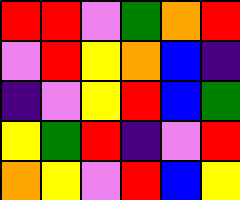[["red", "red", "violet", "green", "orange", "red"], ["violet", "red", "yellow", "orange", "blue", "indigo"], ["indigo", "violet", "yellow", "red", "blue", "green"], ["yellow", "green", "red", "indigo", "violet", "red"], ["orange", "yellow", "violet", "red", "blue", "yellow"]]